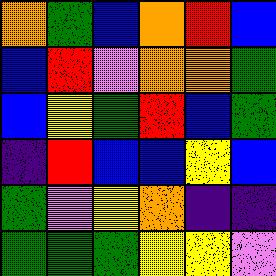[["orange", "green", "blue", "orange", "red", "blue"], ["blue", "red", "violet", "orange", "orange", "green"], ["blue", "yellow", "green", "red", "blue", "green"], ["indigo", "red", "blue", "blue", "yellow", "blue"], ["green", "violet", "yellow", "orange", "indigo", "indigo"], ["green", "green", "green", "yellow", "yellow", "violet"]]